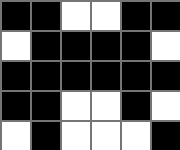[["black", "black", "white", "white", "black", "black"], ["white", "black", "black", "black", "black", "white"], ["black", "black", "black", "black", "black", "black"], ["black", "black", "white", "white", "black", "white"], ["white", "black", "white", "white", "white", "black"]]